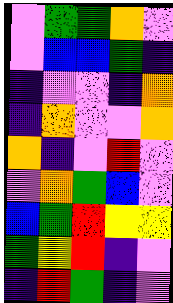[["violet", "green", "green", "orange", "violet"], ["violet", "blue", "blue", "green", "indigo"], ["indigo", "violet", "violet", "indigo", "orange"], ["indigo", "orange", "violet", "violet", "orange"], ["orange", "indigo", "violet", "red", "violet"], ["violet", "orange", "green", "blue", "violet"], ["blue", "green", "red", "yellow", "yellow"], ["green", "yellow", "red", "indigo", "violet"], ["indigo", "red", "green", "indigo", "violet"]]